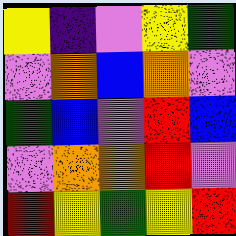[["yellow", "indigo", "violet", "yellow", "green"], ["violet", "orange", "blue", "orange", "violet"], ["green", "blue", "violet", "red", "blue"], ["violet", "orange", "orange", "red", "violet"], ["red", "yellow", "green", "yellow", "red"]]